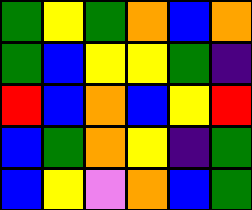[["green", "yellow", "green", "orange", "blue", "orange"], ["green", "blue", "yellow", "yellow", "green", "indigo"], ["red", "blue", "orange", "blue", "yellow", "red"], ["blue", "green", "orange", "yellow", "indigo", "green"], ["blue", "yellow", "violet", "orange", "blue", "green"]]